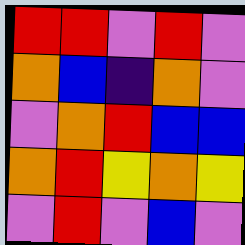[["red", "red", "violet", "red", "violet"], ["orange", "blue", "indigo", "orange", "violet"], ["violet", "orange", "red", "blue", "blue"], ["orange", "red", "yellow", "orange", "yellow"], ["violet", "red", "violet", "blue", "violet"]]